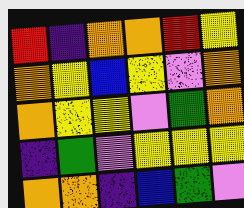[["red", "indigo", "orange", "orange", "red", "yellow"], ["orange", "yellow", "blue", "yellow", "violet", "orange"], ["orange", "yellow", "yellow", "violet", "green", "orange"], ["indigo", "green", "violet", "yellow", "yellow", "yellow"], ["orange", "orange", "indigo", "blue", "green", "violet"]]